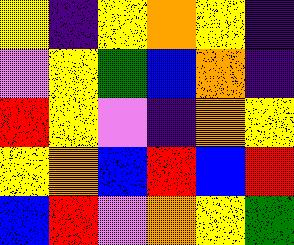[["yellow", "indigo", "yellow", "orange", "yellow", "indigo"], ["violet", "yellow", "green", "blue", "orange", "indigo"], ["red", "yellow", "violet", "indigo", "orange", "yellow"], ["yellow", "orange", "blue", "red", "blue", "red"], ["blue", "red", "violet", "orange", "yellow", "green"]]